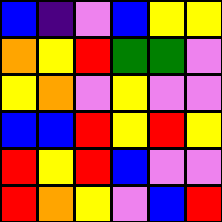[["blue", "indigo", "violet", "blue", "yellow", "yellow"], ["orange", "yellow", "red", "green", "green", "violet"], ["yellow", "orange", "violet", "yellow", "violet", "violet"], ["blue", "blue", "red", "yellow", "red", "yellow"], ["red", "yellow", "red", "blue", "violet", "violet"], ["red", "orange", "yellow", "violet", "blue", "red"]]